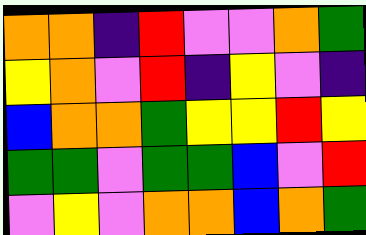[["orange", "orange", "indigo", "red", "violet", "violet", "orange", "green"], ["yellow", "orange", "violet", "red", "indigo", "yellow", "violet", "indigo"], ["blue", "orange", "orange", "green", "yellow", "yellow", "red", "yellow"], ["green", "green", "violet", "green", "green", "blue", "violet", "red"], ["violet", "yellow", "violet", "orange", "orange", "blue", "orange", "green"]]